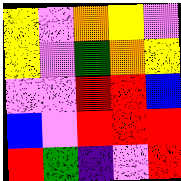[["yellow", "violet", "orange", "yellow", "violet"], ["yellow", "violet", "green", "orange", "yellow"], ["violet", "violet", "red", "red", "blue"], ["blue", "violet", "red", "red", "red"], ["red", "green", "indigo", "violet", "red"]]